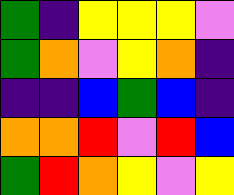[["green", "indigo", "yellow", "yellow", "yellow", "violet"], ["green", "orange", "violet", "yellow", "orange", "indigo"], ["indigo", "indigo", "blue", "green", "blue", "indigo"], ["orange", "orange", "red", "violet", "red", "blue"], ["green", "red", "orange", "yellow", "violet", "yellow"]]